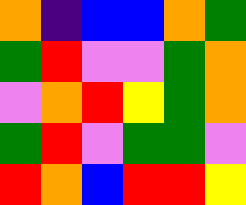[["orange", "indigo", "blue", "blue", "orange", "green"], ["green", "red", "violet", "violet", "green", "orange"], ["violet", "orange", "red", "yellow", "green", "orange"], ["green", "red", "violet", "green", "green", "violet"], ["red", "orange", "blue", "red", "red", "yellow"]]